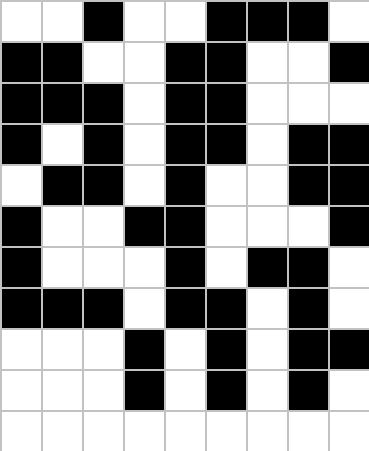[["white", "white", "black", "white", "white", "black", "black", "black", "white"], ["black", "black", "white", "white", "black", "black", "white", "white", "black"], ["black", "black", "black", "white", "black", "black", "white", "white", "white"], ["black", "white", "black", "white", "black", "black", "white", "black", "black"], ["white", "black", "black", "white", "black", "white", "white", "black", "black"], ["black", "white", "white", "black", "black", "white", "white", "white", "black"], ["black", "white", "white", "white", "black", "white", "black", "black", "white"], ["black", "black", "black", "white", "black", "black", "white", "black", "white"], ["white", "white", "white", "black", "white", "black", "white", "black", "black"], ["white", "white", "white", "black", "white", "black", "white", "black", "white"], ["white", "white", "white", "white", "white", "white", "white", "white", "white"]]